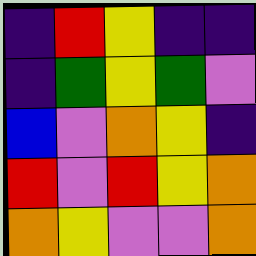[["indigo", "red", "yellow", "indigo", "indigo"], ["indigo", "green", "yellow", "green", "violet"], ["blue", "violet", "orange", "yellow", "indigo"], ["red", "violet", "red", "yellow", "orange"], ["orange", "yellow", "violet", "violet", "orange"]]